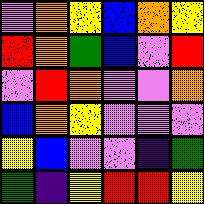[["violet", "orange", "yellow", "blue", "orange", "yellow"], ["red", "orange", "green", "blue", "violet", "red"], ["violet", "red", "orange", "violet", "violet", "orange"], ["blue", "orange", "yellow", "violet", "violet", "violet"], ["yellow", "blue", "violet", "violet", "indigo", "green"], ["green", "indigo", "yellow", "red", "red", "yellow"]]